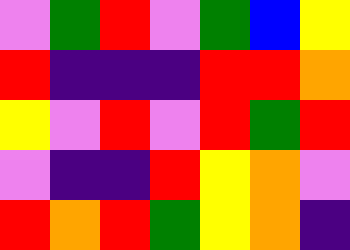[["violet", "green", "red", "violet", "green", "blue", "yellow"], ["red", "indigo", "indigo", "indigo", "red", "red", "orange"], ["yellow", "violet", "red", "violet", "red", "green", "red"], ["violet", "indigo", "indigo", "red", "yellow", "orange", "violet"], ["red", "orange", "red", "green", "yellow", "orange", "indigo"]]